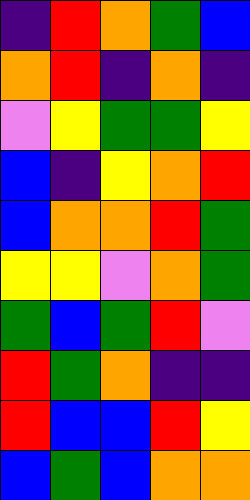[["indigo", "red", "orange", "green", "blue"], ["orange", "red", "indigo", "orange", "indigo"], ["violet", "yellow", "green", "green", "yellow"], ["blue", "indigo", "yellow", "orange", "red"], ["blue", "orange", "orange", "red", "green"], ["yellow", "yellow", "violet", "orange", "green"], ["green", "blue", "green", "red", "violet"], ["red", "green", "orange", "indigo", "indigo"], ["red", "blue", "blue", "red", "yellow"], ["blue", "green", "blue", "orange", "orange"]]